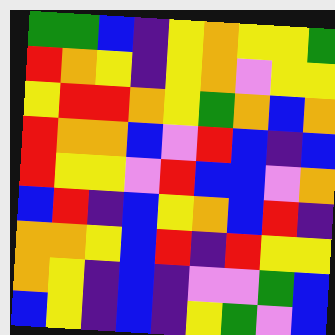[["green", "green", "blue", "indigo", "yellow", "orange", "yellow", "yellow", "green"], ["red", "orange", "yellow", "indigo", "yellow", "orange", "violet", "yellow", "yellow"], ["yellow", "red", "red", "orange", "yellow", "green", "orange", "blue", "orange"], ["red", "orange", "orange", "blue", "violet", "red", "blue", "indigo", "blue"], ["red", "yellow", "yellow", "violet", "red", "blue", "blue", "violet", "orange"], ["blue", "red", "indigo", "blue", "yellow", "orange", "blue", "red", "indigo"], ["orange", "orange", "yellow", "blue", "red", "indigo", "red", "yellow", "yellow"], ["orange", "yellow", "indigo", "blue", "indigo", "violet", "violet", "green", "blue"], ["blue", "yellow", "indigo", "blue", "indigo", "yellow", "green", "violet", "blue"]]